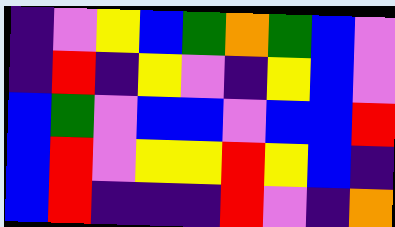[["indigo", "violet", "yellow", "blue", "green", "orange", "green", "blue", "violet"], ["indigo", "red", "indigo", "yellow", "violet", "indigo", "yellow", "blue", "violet"], ["blue", "green", "violet", "blue", "blue", "violet", "blue", "blue", "red"], ["blue", "red", "violet", "yellow", "yellow", "red", "yellow", "blue", "indigo"], ["blue", "red", "indigo", "indigo", "indigo", "red", "violet", "indigo", "orange"]]